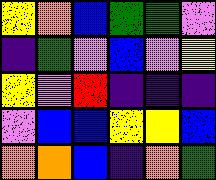[["yellow", "orange", "blue", "green", "green", "violet"], ["indigo", "green", "violet", "blue", "violet", "yellow"], ["yellow", "violet", "red", "indigo", "indigo", "indigo"], ["violet", "blue", "blue", "yellow", "yellow", "blue"], ["orange", "orange", "blue", "indigo", "orange", "green"]]